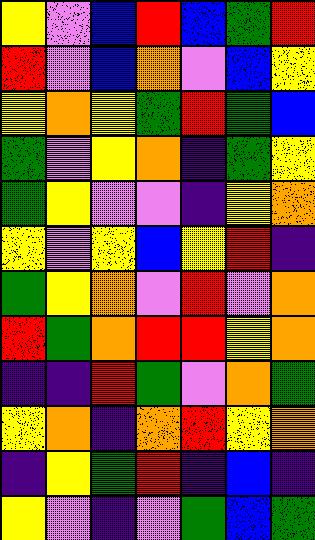[["yellow", "violet", "blue", "red", "blue", "green", "red"], ["red", "violet", "blue", "orange", "violet", "blue", "yellow"], ["yellow", "orange", "yellow", "green", "red", "green", "blue"], ["green", "violet", "yellow", "orange", "indigo", "green", "yellow"], ["green", "yellow", "violet", "violet", "indigo", "yellow", "orange"], ["yellow", "violet", "yellow", "blue", "yellow", "red", "indigo"], ["green", "yellow", "orange", "violet", "red", "violet", "orange"], ["red", "green", "orange", "red", "red", "yellow", "orange"], ["indigo", "indigo", "red", "green", "violet", "orange", "green"], ["yellow", "orange", "indigo", "orange", "red", "yellow", "orange"], ["indigo", "yellow", "green", "red", "indigo", "blue", "indigo"], ["yellow", "violet", "indigo", "violet", "green", "blue", "green"]]